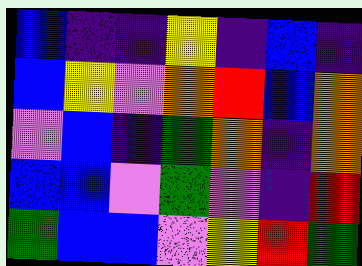[["blue", "indigo", "indigo", "yellow", "indigo", "blue", "indigo"], ["blue", "yellow", "violet", "orange", "red", "blue", "orange"], ["violet", "blue", "indigo", "green", "orange", "indigo", "orange"], ["blue", "blue", "violet", "green", "violet", "indigo", "red"], ["green", "blue", "blue", "violet", "yellow", "red", "green"]]